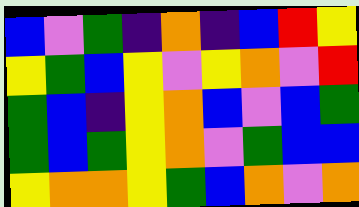[["blue", "violet", "green", "indigo", "orange", "indigo", "blue", "red", "yellow"], ["yellow", "green", "blue", "yellow", "violet", "yellow", "orange", "violet", "red"], ["green", "blue", "indigo", "yellow", "orange", "blue", "violet", "blue", "green"], ["green", "blue", "green", "yellow", "orange", "violet", "green", "blue", "blue"], ["yellow", "orange", "orange", "yellow", "green", "blue", "orange", "violet", "orange"]]